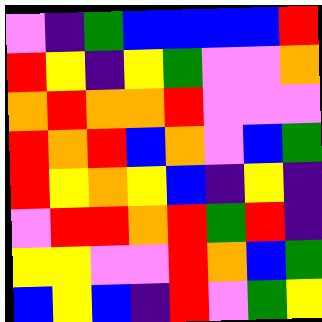[["violet", "indigo", "green", "blue", "blue", "blue", "blue", "red"], ["red", "yellow", "indigo", "yellow", "green", "violet", "violet", "orange"], ["orange", "red", "orange", "orange", "red", "violet", "violet", "violet"], ["red", "orange", "red", "blue", "orange", "violet", "blue", "green"], ["red", "yellow", "orange", "yellow", "blue", "indigo", "yellow", "indigo"], ["violet", "red", "red", "orange", "red", "green", "red", "indigo"], ["yellow", "yellow", "violet", "violet", "red", "orange", "blue", "green"], ["blue", "yellow", "blue", "indigo", "red", "violet", "green", "yellow"]]